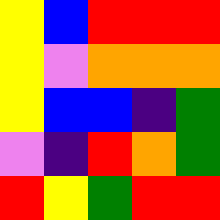[["yellow", "blue", "red", "red", "red"], ["yellow", "violet", "orange", "orange", "orange"], ["yellow", "blue", "blue", "indigo", "green"], ["violet", "indigo", "red", "orange", "green"], ["red", "yellow", "green", "red", "red"]]